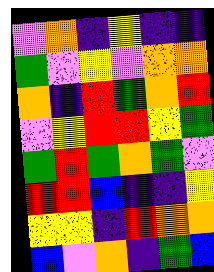[["violet", "orange", "indigo", "yellow", "indigo", "indigo"], ["green", "violet", "yellow", "violet", "orange", "orange"], ["orange", "indigo", "red", "green", "orange", "red"], ["violet", "yellow", "red", "red", "yellow", "green"], ["green", "red", "green", "orange", "green", "violet"], ["red", "red", "blue", "indigo", "indigo", "yellow"], ["yellow", "yellow", "indigo", "red", "orange", "orange"], ["blue", "violet", "orange", "indigo", "green", "blue"]]